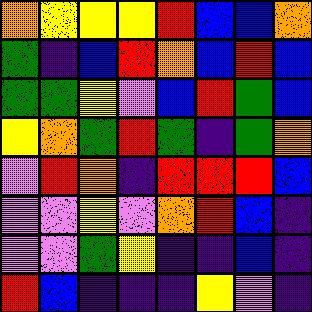[["orange", "yellow", "yellow", "yellow", "red", "blue", "blue", "orange"], ["green", "indigo", "blue", "red", "orange", "blue", "red", "blue"], ["green", "green", "yellow", "violet", "blue", "red", "green", "blue"], ["yellow", "orange", "green", "red", "green", "indigo", "green", "orange"], ["violet", "red", "orange", "indigo", "red", "red", "red", "blue"], ["violet", "violet", "yellow", "violet", "orange", "red", "blue", "indigo"], ["violet", "violet", "green", "yellow", "indigo", "indigo", "blue", "indigo"], ["red", "blue", "indigo", "indigo", "indigo", "yellow", "violet", "indigo"]]